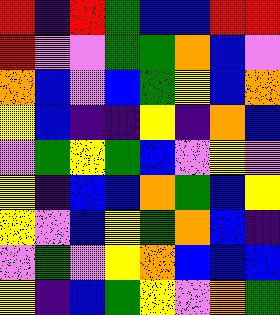[["red", "indigo", "red", "green", "blue", "blue", "red", "red"], ["red", "violet", "violet", "green", "green", "orange", "blue", "violet"], ["orange", "blue", "violet", "blue", "green", "yellow", "blue", "orange"], ["yellow", "blue", "indigo", "indigo", "yellow", "indigo", "orange", "blue"], ["violet", "green", "yellow", "green", "blue", "violet", "yellow", "violet"], ["yellow", "indigo", "blue", "blue", "orange", "green", "blue", "yellow"], ["yellow", "violet", "blue", "yellow", "green", "orange", "blue", "indigo"], ["violet", "green", "violet", "yellow", "orange", "blue", "blue", "blue"], ["yellow", "indigo", "blue", "green", "yellow", "violet", "orange", "green"]]